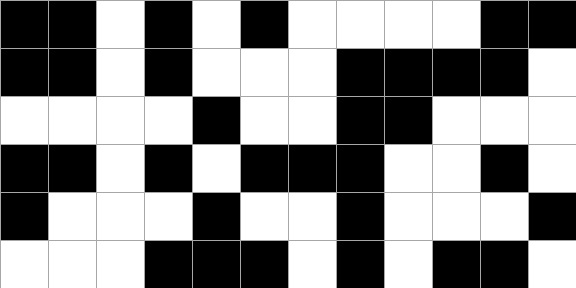[["black", "black", "white", "black", "white", "black", "white", "white", "white", "white", "black", "black"], ["black", "black", "white", "black", "white", "white", "white", "black", "black", "black", "black", "white"], ["white", "white", "white", "white", "black", "white", "white", "black", "black", "white", "white", "white"], ["black", "black", "white", "black", "white", "black", "black", "black", "white", "white", "black", "white"], ["black", "white", "white", "white", "black", "white", "white", "black", "white", "white", "white", "black"], ["white", "white", "white", "black", "black", "black", "white", "black", "white", "black", "black", "white"]]